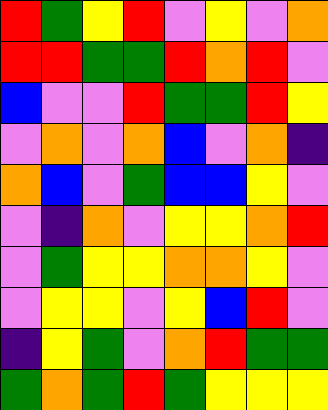[["red", "green", "yellow", "red", "violet", "yellow", "violet", "orange"], ["red", "red", "green", "green", "red", "orange", "red", "violet"], ["blue", "violet", "violet", "red", "green", "green", "red", "yellow"], ["violet", "orange", "violet", "orange", "blue", "violet", "orange", "indigo"], ["orange", "blue", "violet", "green", "blue", "blue", "yellow", "violet"], ["violet", "indigo", "orange", "violet", "yellow", "yellow", "orange", "red"], ["violet", "green", "yellow", "yellow", "orange", "orange", "yellow", "violet"], ["violet", "yellow", "yellow", "violet", "yellow", "blue", "red", "violet"], ["indigo", "yellow", "green", "violet", "orange", "red", "green", "green"], ["green", "orange", "green", "red", "green", "yellow", "yellow", "yellow"]]